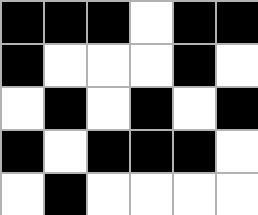[["black", "black", "black", "white", "black", "black"], ["black", "white", "white", "white", "black", "white"], ["white", "black", "white", "black", "white", "black"], ["black", "white", "black", "black", "black", "white"], ["white", "black", "white", "white", "white", "white"]]